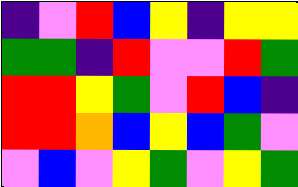[["indigo", "violet", "red", "blue", "yellow", "indigo", "yellow", "yellow"], ["green", "green", "indigo", "red", "violet", "violet", "red", "green"], ["red", "red", "yellow", "green", "violet", "red", "blue", "indigo"], ["red", "red", "orange", "blue", "yellow", "blue", "green", "violet"], ["violet", "blue", "violet", "yellow", "green", "violet", "yellow", "green"]]